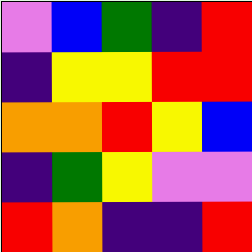[["violet", "blue", "green", "indigo", "red"], ["indigo", "yellow", "yellow", "red", "red"], ["orange", "orange", "red", "yellow", "blue"], ["indigo", "green", "yellow", "violet", "violet"], ["red", "orange", "indigo", "indigo", "red"]]